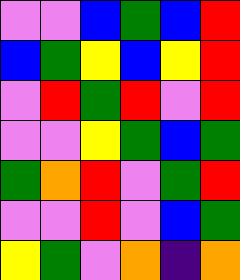[["violet", "violet", "blue", "green", "blue", "red"], ["blue", "green", "yellow", "blue", "yellow", "red"], ["violet", "red", "green", "red", "violet", "red"], ["violet", "violet", "yellow", "green", "blue", "green"], ["green", "orange", "red", "violet", "green", "red"], ["violet", "violet", "red", "violet", "blue", "green"], ["yellow", "green", "violet", "orange", "indigo", "orange"]]